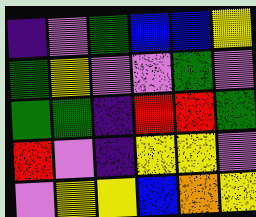[["indigo", "violet", "green", "blue", "blue", "yellow"], ["green", "yellow", "violet", "violet", "green", "violet"], ["green", "green", "indigo", "red", "red", "green"], ["red", "violet", "indigo", "yellow", "yellow", "violet"], ["violet", "yellow", "yellow", "blue", "orange", "yellow"]]